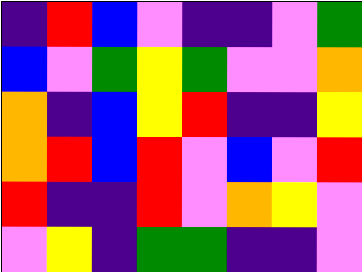[["indigo", "red", "blue", "violet", "indigo", "indigo", "violet", "green"], ["blue", "violet", "green", "yellow", "green", "violet", "violet", "orange"], ["orange", "indigo", "blue", "yellow", "red", "indigo", "indigo", "yellow"], ["orange", "red", "blue", "red", "violet", "blue", "violet", "red"], ["red", "indigo", "indigo", "red", "violet", "orange", "yellow", "violet"], ["violet", "yellow", "indigo", "green", "green", "indigo", "indigo", "violet"]]